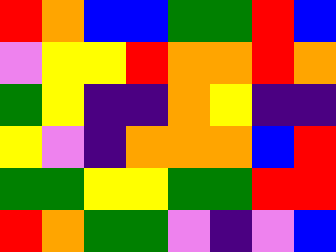[["red", "orange", "blue", "blue", "green", "green", "red", "blue"], ["violet", "yellow", "yellow", "red", "orange", "orange", "red", "orange"], ["green", "yellow", "indigo", "indigo", "orange", "yellow", "indigo", "indigo"], ["yellow", "violet", "indigo", "orange", "orange", "orange", "blue", "red"], ["green", "green", "yellow", "yellow", "green", "green", "red", "red"], ["red", "orange", "green", "green", "violet", "indigo", "violet", "blue"]]